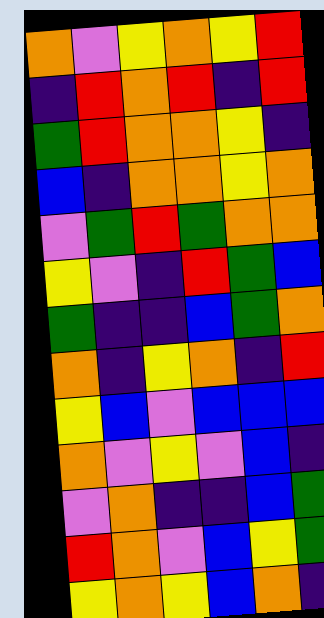[["orange", "violet", "yellow", "orange", "yellow", "red"], ["indigo", "red", "orange", "red", "indigo", "red"], ["green", "red", "orange", "orange", "yellow", "indigo"], ["blue", "indigo", "orange", "orange", "yellow", "orange"], ["violet", "green", "red", "green", "orange", "orange"], ["yellow", "violet", "indigo", "red", "green", "blue"], ["green", "indigo", "indigo", "blue", "green", "orange"], ["orange", "indigo", "yellow", "orange", "indigo", "red"], ["yellow", "blue", "violet", "blue", "blue", "blue"], ["orange", "violet", "yellow", "violet", "blue", "indigo"], ["violet", "orange", "indigo", "indigo", "blue", "green"], ["red", "orange", "violet", "blue", "yellow", "green"], ["yellow", "orange", "yellow", "blue", "orange", "indigo"]]